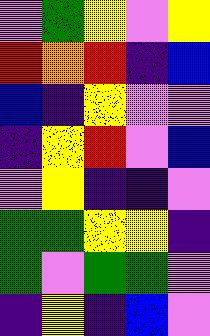[["violet", "green", "yellow", "violet", "yellow"], ["red", "orange", "red", "indigo", "blue"], ["blue", "indigo", "yellow", "violet", "violet"], ["indigo", "yellow", "red", "violet", "blue"], ["violet", "yellow", "indigo", "indigo", "violet"], ["green", "green", "yellow", "yellow", "indigo"], ["green", "violet", "green", "green", "violet"], ["indigo", "yellow", "indigo", "blue", "violet"]]